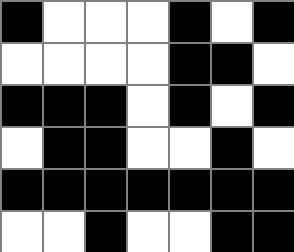[["black", "white", "white", "white", "black", "white", "black"], ["white", "white", "white", "white", "black", "black", "white"], ["black", "black", "black", "white", "black", "white", "black"], ["white", "black", "black", "white", "white", "black", "white"], ["black", "black", "black", "black", "black", "black", "black"], ["white", "white", "black", "white", "white", "black", "black"]]